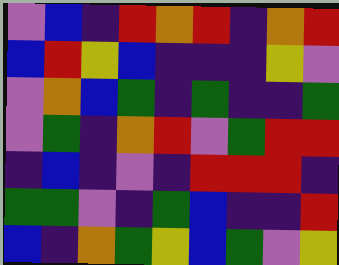[["violet", "blue", "indigo", "red", "orange", "red", "indigo", "orange", "red"], ["blue", "red", "yellow", "blue", "indigo", "indigo", "indigo", "yellow", "violet"], ["violet", "orange", "blue", "green", "indigo", "green", "indigo", "indigo", "green"], ["violet", "green", "indigo", "orange", "red", "violet", "green", "red", "red"], ["indigo", "blue", "indigo", "violet", "indigo", "red", "red", "red", "indigo"], ["green", "green", "violet", "indigo", "green", "blue", "indigo", "indigo", "red"], ["blue", "indigo", "orange", "green", "yellow", "blue", "green", "violet", "yellow"]]